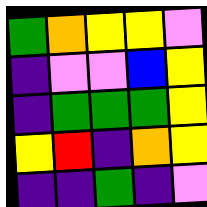[["green", "orange", "yellow", "yellow", "violet"], ["indigo", "violet", "violet", "blue", "yellow"], ["indigo", "green", "green", "green", "yellow"], ["yellow", "red", "indigo", "orange", "yellow"], ["indigo", "indigo", "green", "indigo", "violet"]]